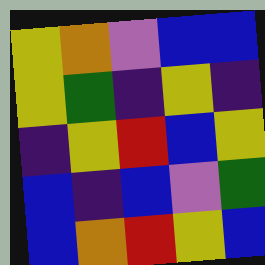[["yellow", "orange", "violet", "blue", "blue"], ["yellow", "green", "indigo", "yellow", "indigo"], ["indigo", "yellow", "red", "blue", "yellow"], ["blue", "indigo", "blue", "violet", "green"], ["blue", "orange", "red", "yellow", "blue"]]